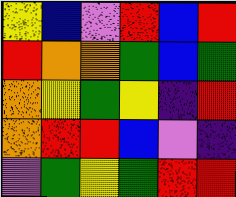[["yellow", "blue", "violet", "red", "blue", "red"], ["red", "orange", "orange", "green", "blue", "green"], ["orange", "yellow", "green", "yellow", "indigo", "red"], ["orange", "red", "red", "blue", "violet", "indigo"], ["violet", "green", "yellow", "green", "red", "red"]]